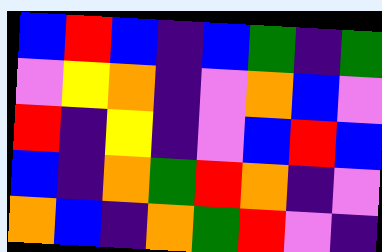[["blue", "red", "blue", "indigo", "blue", "green", "indigo", "green"], ["violet", "yellow", "orange", "indigo", "violet", "orange", "blue", "violet"], ["red", "indigo", "yellow", "indigo", "violet", "blue", "red", "blue"], ["blue", "indigo", "orange", "green", "red", "orange", "indigo", "violet"], ["orange", "blue", "indigo", "orange", "green", "red", "violet", "indigo"]]